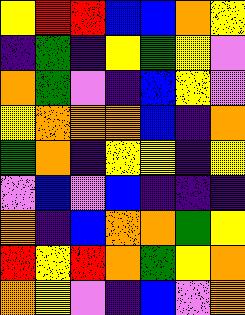[["yellow", "red", "red", "blue", "blue", "orange", "yellow"], ["indigo", "green", "indigo", "yellow", "green", "yellow", "violet"], ["orange", "green", "violet", "indigo", "blue", "yellow", "violet"], ["yellow", "orange", "orange", "orange", "blue", "indigo", "orange"], ["green", "orange", "indigo", "yellow", "yellow", "indigo", "yellow"], ["violet", "blue", "violet", "blue", "indigo", "indigo", "indigo"], ["orange", "indigo", "blue", "orange", "orange", "green", "yellow"], ["red", "yellow", "red", "orange", "green", "yellow", "orange"], ["orange", "yellow", "violet", "indigo", "blue", "violet", "orange"]]